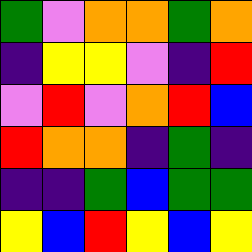[["green", "violet", "orange", "orange", "green", "orange"], ["indigo", "yellow", "yellow", "violet", "indigo", "red"], ["violet", "red", "violet", "orange", "red", "blue"], ["red", "orange", "orange", "indigo", "green", "indigo"], ["indigo", "indigo", "green", "blue", "green", "green"], ["yellow", "blue", "red", "yellow", "blue", "yellow"]]